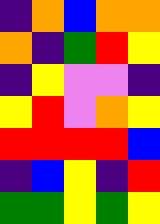[["indigo", "orange", "blue", "orange", "orange"], ["orange", "indigo", "green", "red", "yellow"], ["indigo", "yellow", "violet", "violet", "indigo"], ["yellow", "red", "violet", "orange", "yellow"], ["red", "red", "red", "red", "blue"], ["indigo", "blue", "yellow", "indigo", "red"], ["green", "green", "yellow", "green", "yellow"]]